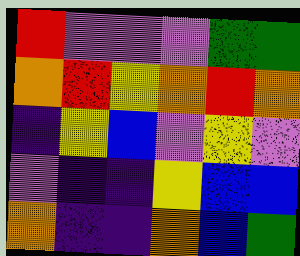[["red", "violet", "violet", "violet", "green", "green"], ["orange", "red", "yellow", "orange", "red", "orange"], ["indigo", "yellow", "blue", "violet", "yellow", "violet"], ["violet", "indigo", "indigo", "yellow", "blue", "blue"], ["orange", "indigo", "indigo", "orange", "blue", "green"]]